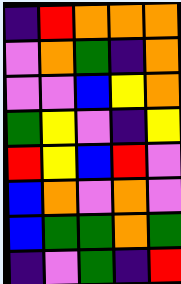[["indigo", "red", "orange", "orange", "orange"], ["violet", "orange", "green", "indigo", "orange"], ["violet", "violet", "blue", "yellow", "orange"], ["green", "yellow", "violet", "indigo", "yellow"], ["red", "yellow", "blue", "red", "violet"], ["blue", "orange", "violet", "orange", "violet"], ["blue", "green", "green", "orange", "green"], ["indigo", "violet", "green", "indigo", "red"]]